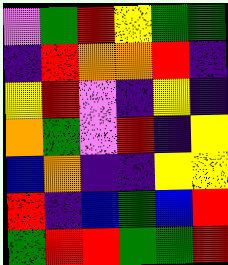[["violet", "green", "red", "yellow", "green", "green"], ["indigo", "red", "orange", "orange", "red", "indigo"], ["yellow", "red", "violet", "indigo", "yellow", "indigo"], ["orange", "green", "violet", "red", "indigo", "yellow"], ["blue", "orange", "indigo", "indigo", "yellow", "yellow"], ["red", "indigo", "blue", "green", "blue", "red"], ["green", "red", "red", "green", "green", "red"]]